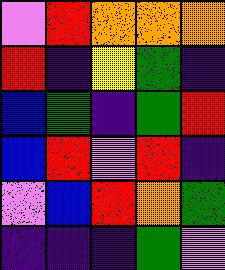[["violet", "red", "orange", "orange", "orange"], ["red", "indigo", "yellow", "green", "indigo"], ["blue", "green", "indigo", "green", "red"], ["blue", "red", "violet", "red", "indigo"], ["violet", "blue", "red", "orange", "green"], ["indigo", "indigo", "indigo", "green", "violet"]]